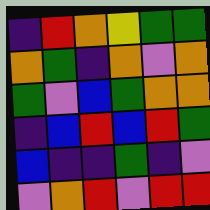[["indigo", "red", "orange", "yellow", "green", "green"], ["orange", "green", "indigo", "orange", "violet", "orange"], ["green", "violet", "blue", "green", "orange", "orange"], ["indigo", "blue", "red", "blue", "red", "green"], ["blue", "indigo", "indigo", "green", "indigo", "violet"], ["violet", "orange", "red", "violet", "red", "red"]]